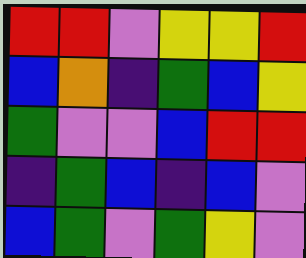[["red", "red", "violet", "yellow", "yellow", "red"], ["blue", "orange", "indigo", "green", "blue", "yellow"], ["green", "violet", "violet", "blue", "red", "red"], ["indigo", "green", "blue", "indigo", "blue", "violet"], ["blue", "green", "violet", "green", "yellow", "violet"]]